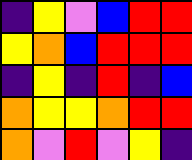[["indigo", "yellow", "violet", "blue", "red", "red"], ["yellow", "orange", "blue", "red", "red", "red"], ["indigo", "yellow", "indigo", "red", "indigo", "blue"], ["orange", "yellow", "yellow", "orange", "red", "red"], ["orange", "violet", "red", "violet", "yellow", "indigo"]]